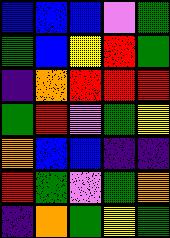[["blue", "blue", "blue", "violet", "green"], ["green", "blue", "yellow", "red", "green"], ["indigo", "orange", "red", "red", "red"], ["green", "red", "violet", "green", "yellow"], ["orange", "blue", "blue", "indigo", "indigo"], ["red", "green", "violet", "green", "orange"], ["indigo", "orange", "green", "yellow", "green"]]